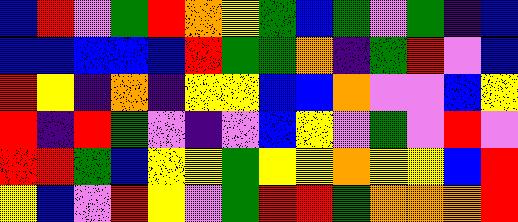[["blue", "red", "violet", "green", "red", "orange", "yellow", "green", "blue", "green", "violet", "green", "indigo", "blue"], ["blue", "blue", "blue", "blue", "blue", "red", "green", "green", "orange", "indigo", "green", "red", "violet", "blue"], ["red", "yellow", "indigo", "orange", "indigo", "yellow", "yellow", "blue", "blue", "orange", "violet", "violet", "blue", "yellow"], ["red", "indigo", "red", "green", "violet", "indigo", "violet", "blue", "yellow", "violet", "green", "violet", "red", "violet"], ["red", "red", "green", "blue", "yellow", "yellow", "green", "yellow", "yellow", "orange", "yellow", "yellow", "blue", "red"], ["yellow", "blue", "violet", "red", "yellow", "violet", "green", "red", "red", "green", "orange", "orange", "orange", "red"]]